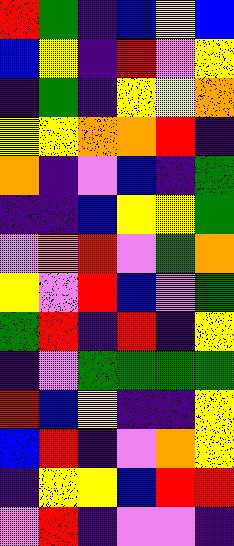[["red", "green", "indigo", "blue", "yellow", "blue"], ["blue", "yellow", "indigo", "red", "violet", "yellow"], ["indigo", "green", "indigo", "yellow", "yellow", "orange"], ["yellow", "yellow", "orange", "orange", "red", "indigo"], ["orange", "indigo", "violet", "blue", "indigo", "green"], ["indigo", "indigo", "blue", "yellow", "yellow", "green"], ["violet", "orange", "red", "violet", "green", "orange"], ["yellow", "violet", "red", "blue", "violet", "green"], ["green", "red", "indigo", "red", "indigo", "yellow"], ["indigo", "violet", "green", "green", "green", "green"], ["red", "blue", "yellow", "indigo", "indigo", "yellow"], ["blue", "red", "indigo", "violet", "orange", "yellow"], ["indigo", "yellow", "yellow", "blue", "red", "red"], ["violet", "red", "indigo", "violet", "violet", "indigo"]]